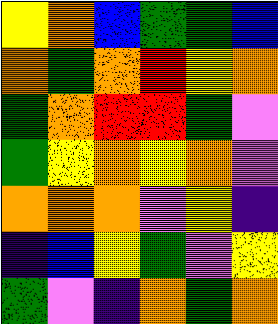[["yellow", "orange", "blue", "green", "green", "blue"], ["orange", "green", "orange", "red", "yellow", "orange"], ["green", "orange", "red", "red", "green", "violet"], ["green", "yellow", "orange", "yellow", "orange", "violet"], ["orange", "orange", "orange", "violet", "yellow", "indigo"], ["indigo", "blue", "yellow", "green", "violet", "yellow"], ["green", "violet", "indigo", "orange", "green", "orange"]]